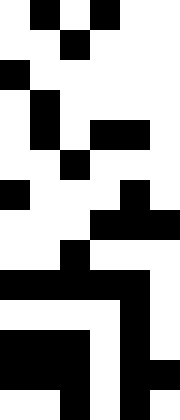[["white", "black", "white", "black", "white", "white"], ["white", "white", "black", "white", "white", "white"], ["black", "white", "white", "white", "white", "white"], ["white", "black", "white", "white", "white", "white"], ["white", "black", "white", "black", "black", "white"], ["white", "white", "black", "white", "white", "white"], ["black", "white", "white", "white", "black", "white"], ["white", "white", "white", "black", "black", "black"], ["white", "white", "black", "white", "white", "white"], ["black", "black", "black", "black", "black", "white"], ["white", "white", "white", "white", "black", "white"], ["black", "black", "black", "white", "black", "white"], ["black", "black", "black", "white", "black", "black"], ["white", "white", "black", "white", "black", "white"]]